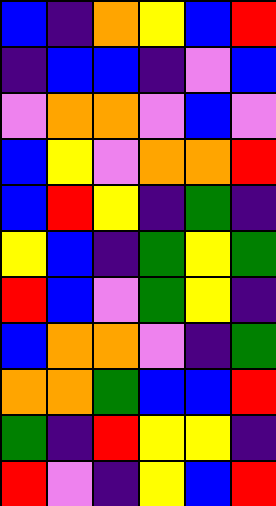[["blue", "indigo", "orange", "yellow", "blue", "red"], ["indigo", "blue", "blue", "indigo", "violet", "blue"], ["violet", "orange", "orange", "violet", "blue", "violet"], ["blue", "yellow", "violet", "orange", "orange", "red"], ["blue", "red", "yellow", "indigo", "green", "indigo"], ["yellow", "blue", "indigo", "green", "yellow", "green"], ["red", "blue", "violet", "green", "yellow", "indigo"], ["blue", "orange", "orange", "violet", "indigo", "green"], ["orange", "orange", "green", "blue", "blue", "red"], ["green", "indigo", "red", "yellow", "yellow", "indigo"], ["red", "violet", "indigo", "yellow", "blue", "red"]]